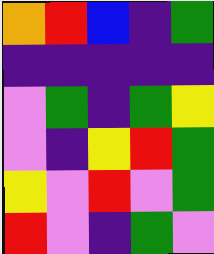[["orange", "red", "blue", "indigo", "green"], ["indigo", "indigo", "indigo", "indigo", "indigo"], ["violet", "green", "indigo", "green", "yellow"], ["violet", "indigo", "yellow", "red", "green"], ["yellow", "violet", "red", "violet", "green"], ["red", "violet", "indigo", "green", "violet"]]